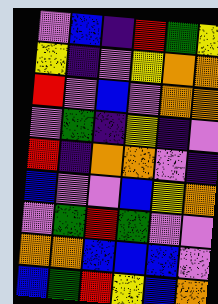[["violet", "blue", "indigo", "red", "green", "yellow"], ["yellow", "indigo", "violet", "yellow", "orange", "orange"], ["red", "violet", "blue", "violet", "orange", "orange"], ["violet", "green", "indigo", "yellow", "indigo", "violet"], ["red", "indigo", "orange", "orange", "violet", "indigo"], ["blue", "violet", "violet", "blue", "yellow", "orange"], ["violet", "green", "red", "green", "violet", "violet"], ["orange", "orange", "blue", "blue", "blue", "violet"], ["blue", "green", "red", "yellow", "blue", "orange"]]